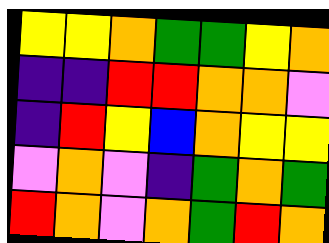[["yellow", "yellow", "orange", "green", "green", "yellow", "orange"], ["indigo", "indigo", "red", "red", "orange", "orange", "violet"], ["indigo", "red", "yellow", "blue", "orange", "yellow", "yellow"], ["violet", "orange", "violet", "indigo", "green", "orange", "green"], ["red", "orange", "violet", "orange", "green", "red", "orange"]]